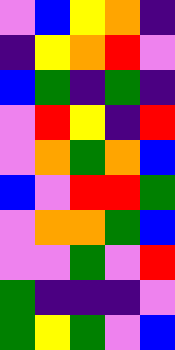[["violet", "blue", "yellow", "orange", "indigo"], ["indigo", "yellow", "orange", "red", "violet"], ["blue", "green", "indigo", "green", "indigo"], ["violet", "red", "yellow", "indigo", "red"], ["violet", "orange", "green", "orange", "blue"], ["blue", "violet", "red", "red", "green"], ["violet", "orange", "orange", "green", "blue"], ["violet", "violet", "green", "violet", "red"], ["green", "indigo", "indigo", "indigo", "violet"], ["green", "yellow", "green", "violet", "blue"]]